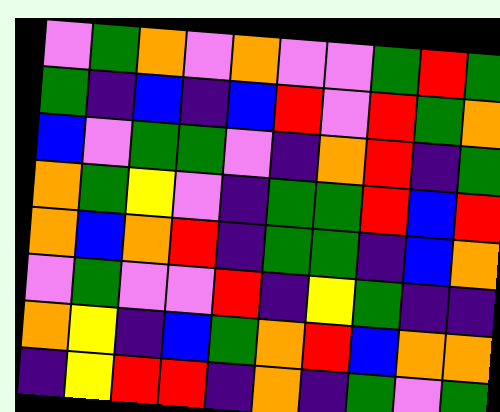[["violet", "green", "orange", "violet", "orange", "violet", "violet", "green", "red", "green"], ["green", "indigo", "blue", "indigo", "blue", "red", "violet", "red", "green", "orange"], ["blue", "violet", "green", "green", "violet", "indigo", "orange", "red", "indigo", "green"], ["orange", "green", "yellow", "violet", "indigo", "green", "green", "red", "blue", "red"], ["orange", "blue", "orange", "red", "indigo", "green", "green", "indigo", "blue", "orange"], ["violet", "green", "violet", "violet", "red", "indigo", "yellow", "green", "indigo", "indigo"], ["orange", "yellow", "indigo", "blue", "green", "orange", "red", "blue", "orange", "orange"], ["indigo", "yellow", "red", "red", "indigo", "orange", "indigo", "green", "violet", "green"]]